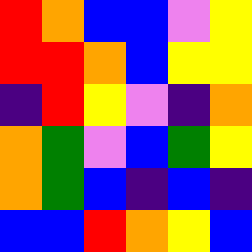[["red", "orange", "blue", "blue", "violet", "yellow"], ["red", "red", "orange", "blue", "yellow", "yellow"], ["indigo", "red", "yellow", "violet", "indigo", "orange"], ["orange", "green", "violet", "blue", "green", "yellow"], ["orange", "green", "blue", "indigo", "blue", "indigo"], ["blue", "blue", "red", "orange", "yellow", "blue"]]